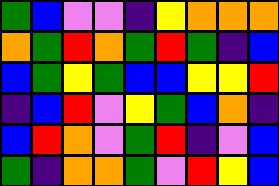[["green", "blue", "violet", "violet", "indigo", "yellow", "orange", "orange", "orange"], ["orange", "green", "red", "orange", "green", "red", "green", "indigo", "blue"], ["blue", "green", "yellow", "green", "blue", "blue", "yellow", "yellow", "red"], ["indigo", "blue", "red", "violet", "yellow", "green", "blue", "orange", "indigo"], ["blue", "red", "orange", "violet", "green", "red", "indigo", "violet", "blue"], ["green", "indigo", "orange", "orange", "green", "violet", "red", "yellow", "blue"]]